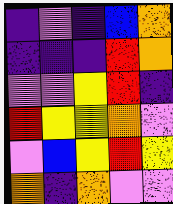[["indigo", "violet", "indigo", "blue", "orange"], ["indigo", "indigo", "indigo", "red", "orange"], ["violet", "violet", "yellow", "red", "indigo"], ["red", "yellow", "yellow", "orange", "violet"], ["violet", "blue", "yellow", "red", "yellow"], ["orange", "indigo", "orange", "violet", "violet"]]